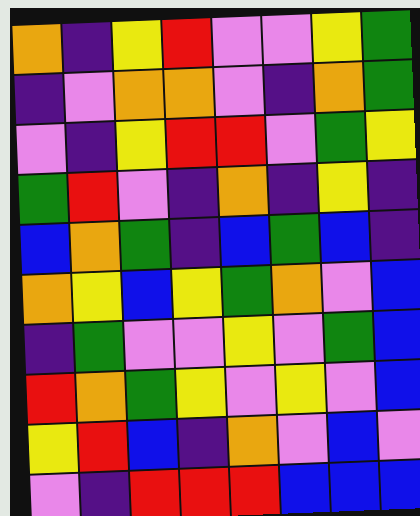[["orange", "indigo", "yellow", "red", "violet", "violet", "yellow", "green"], ["indigo", "violet", "orange", "orange", "violet", "indigo", "orange", "green"], ["violet", "indigo", "yellow", "red", "red", "violet", "green", "yellow"], ["green", "red", "violet", "indigo", "orange", "indigo", "yellow", "indigo"], ["blue", "orange", "green", "indigo", "blue", "green", "blue", "indigo"], ["orange", "yellow", "blue", "yellow", "green", "orange", "violet", "blue"], ["indigo", "green", "violet", "violet", "yellow", "violet", "green", "blue"], ["red", "orange", "green", "yellow", "violet", "yellow", "violet", "blue"], ["yellow", "red", "blue", "indigo", "orange", "violet", "blue", "violet"], ["violet", "indigo", "red", "red", "red", "blue", "blue", "blue"]]